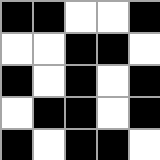[["black", "black", "white", "white", "black"], ["white", "white", "black", "black", "white"], ["black", "white", "black", "white", "black"], ["white", "black", "black", "white", "black"], ["black", "white", "black", "black", "white"]]